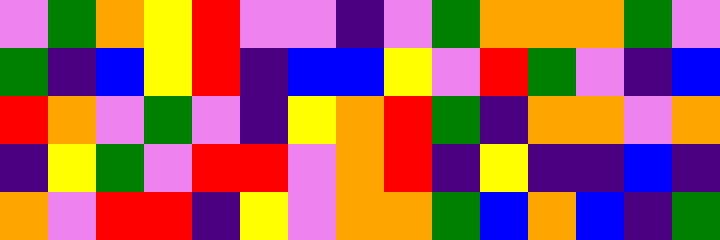[["violet", "green", "orange", "yellow", "red", "violet", "violet", "indigo", "violet", "green", "orange", "orange", "orange", "green", "violet"], ["green", "indigo", "blue", "yellow", "red", "indigo", "blue", "blue", "yellow", "violet", "red", "green", "violet", "indigo", "blue"], ["red", "orange", "violet", "green", "violet", "indigo", "yellow", "orange", "red", "green", "indigo", "orange", "orange", "violet", "orange"], ["indigo", "yellow", "green", "violet", "red", "red", "violet", "orange", "red", "indigo", "yellow", "indigo", "indigo", "blue", "indigo"], ["orange", "violet", "red", "red", "indigo", "yellow", "violet", "orange", "orange", "green", "blue", "orange", "blue", "indigo", "green"]]